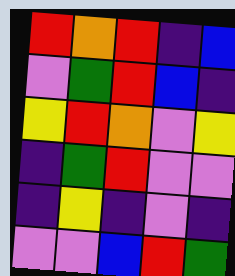[["red", "orange", "red", "indigo", "blue"], ["violet", "green", "red", "blue", "indigo"], ["yellow", "red", "orange", "violet", "yellow"], ["indigo", "green", "red", "violet", "violet"], ["indigo", "yellow", "indigo", "violet", "indigo"], ["violet", "violet", "blue", "red", "green"]]